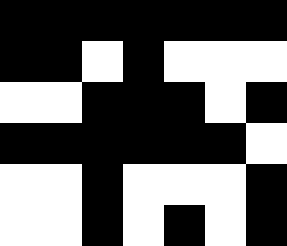[["black", "black", "black", "black", "black", "black", "black"], ["black", "black", "white", "black", "white", "white", "white"], ["white", "white", "black", "black", "black", "white", "black"], ["black", "black", "black", "black", "black", "black", "white"], ["white", "white", "black", "white", "white", "white", "black"], ["white", "white", "black", "white", "black", "white", "black"]]